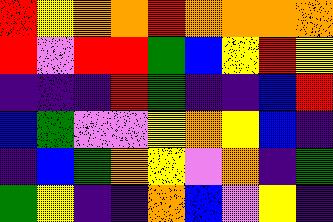[["red", "yellow", "orange", "orange", "red", "orange", "orange", "orange", "orange"], ["red", "violet", "red", "red", "green", "blue", "yellow", "red", "yellow"], ["indigo", "indigo", "indigo", "red", "green", "indigo", "indigo", "blue", "red"], ["blue", "green", "violet", "violet", "yellow", "orange", "yellow", "blue", "indigo"], ["indigo", "blue", "green", "orange", "yellow", "violet", "orange", "indigo", "green"], ["green", "yellow", "indigo", "indigo", "orange", "blue", "violet", "yellow", "indigo"]]